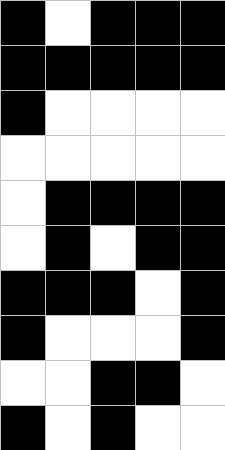[["black", "white", "black", "black", "black"], ["black", "black", "black", "black", "black"], ["black", "white", "white", "white", "white"], ["white", "white", "white", "white", "white"], ["white", "black", "black", "black", "black"], ["white", "black", "white", "black", "black"], ["black", "black", "black", "white", "black"], ["black", "white", "white", "white", "black"], ["white", "white", "black", "black", "white"], ["black", "white", "black", "white", "white"]]